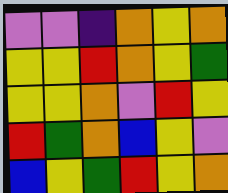[["violet", "violet", "indigo", "orange", "yellow", "orange"], ["yellow", "yellow", "red", "orange", "yellow", "green"], ["yellow", "yellow", "orange", "violet", "red", "yellow"], ["red", "green", "orange", "blue", "yellow", "violet"], ["blue", "yellow", "green", "red", "yellow", "orange"]]